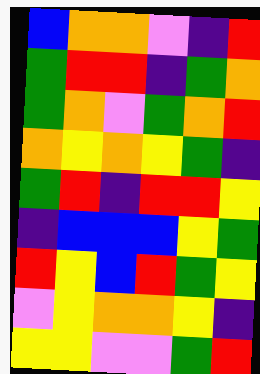[["blue", "orange", "orange", "violet", "indigo", "red"], ["green", "red", "red", "indigo", "green", "orange"], ["green", "orange", "violet", "green", "orange", "red"], ["orange", "yellow", "orange", "yellow", "green", "indigo"], ["green", "red", "indigo", "red", "red", "yellow"], ["indigo", "blue", "blue", "blue", "yellow", "green"], ["red", "yellow", "blue", "red", "green", "yellow"], ["violet", "yellow", "orange", "orange", "yellow", "indigo"], ["yellow", "yellow", "violet", "violet", "green", "red"]]